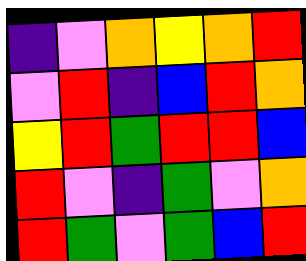[["indigo", "violet", "orange", "yellow", "orange", "red"], ["violet", "red", "indigo", "blue", "red", "orange"], ["yellow", "red", "green", "red", "red", "blue"], ["red", "violet", "indigo", "green", "violet", "orange"], ["red", "green", "violet", "green", "blue", "red"]]